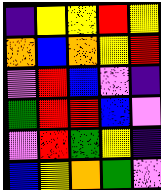[["indigo", "yellow", "yellow", "red", "yellow"], ["orange", "blue", "orange", "yellow", "red"], ["violet", "red", "blue", "violet", "indigo"], ["green", "red", "red", "blue", "violet"], ["violet", "red", "green", "yellow", "indigo"], ["blue", "yellow", "orange", "green", "violet"]]